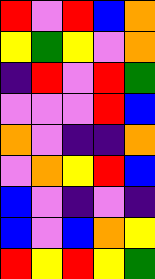[["red", "violet", "red", "blue", "orange"], ["yellow", "green", "yellow", "violet", "orange"], ["indigo", "red", "violet", "red", "green"], ["violet", "violet", "violet", "red", "blue"], ["orange", "violet", "indigo", "indigo", "orange"], ["violet", "orange", "yellow", "red", "blue"], ["blue", "violet", "indigo", "violet", "indigo"], ["blue", "violet", "blue", "orange", "yellow"], ["red", "yellow", "red", "yellow", "green"]]